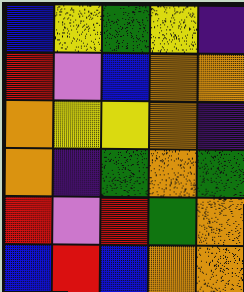[["blue", "yellow", "green", "yellow", "indigo"], ["red", "violet", "blue", "orange", "orange"], ["orange", "yellow", "yellow", "orange", "indigo"], ["orange", "indigo", "green", "orange", "green"], ["red", "violet", "red", "green", "orange"], ["blue", "red", "blue", "orange", "orange"]]